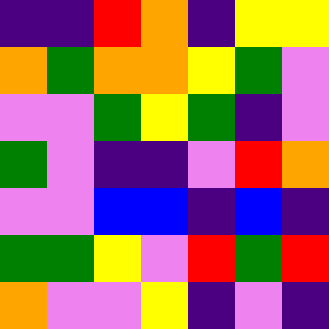[["indigo", "indigo", "red", "orange", "indigo", "yellow", "yellow"], ["orange", "green", "orange", "orange", "yellow", "green", "violet"], ["violet", "violet", "green", "yellow", "green", "indigo", "violet"], ["green", "violet", "indigo", "indigo", "violet", "red", "orange"], ["violet", "violet", "blue", "blue", "indigo", "blue", "indigo"], ["green", "green", "yellow", "violet", "red", "green", "red"], ["orange", "violet", "violet", "yellow", "indigo", "violet", "indigo"]]